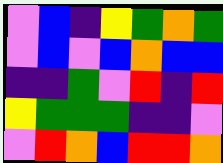[["violet", "blue", "indigo", "yellow", "green", "orange", "green"], ["violet", "blue", "violet", "blue", "orange", "blue", "blue"], ["indigo", "indigo", "green", "violet", "red", "indigo", "red"], ["yellow", "green", "green", "green", "indigo", "indigo", "violet"], ["violet", "red", "orange", "blue", "red", "red", "orange"]]